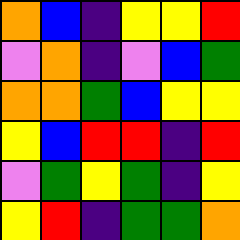[["orange", "blue", "indigo", "yellow", "yellow", "red"], ["violet", "orange", "indigo", "violet", "blue", "green"], ["orange", "orange", "green", "blue", "yellow", "yellow"], ["yellow", "blue", "red", "red", "indigo", "red"], ["violet", "green", "yellow", "green", "indigo", "yellow"], ["yellow", "red", "indigo", "green", "green", "orange"]]